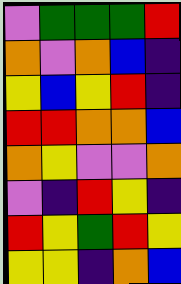[["violet", "green", "green", "green", "red"], ["orange", "violet", "orange", "blue", "indigo"], ["yellow", "blue", "yellow", "red", "indigo"], ["red", "red", "orange", "orange", "blue"], ["orange", "yellow", "violet", "violet", "orange"], ["violet", "indigo", "red", "yellow", "indigo"], ["red", "yellow", "green", "red", "yellow"], ["yellow", "yellow", "indigo", "orange", "blue"]]